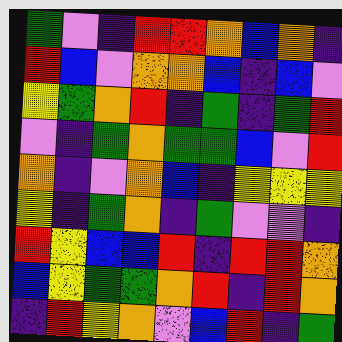[["green", "violet", "indigo", "red", "red", "orange", "blue", "orange", "indigo"], ["red", "blue", "violet", "orange", "orange", "blue", "indigo", "blue", "violet"], ["yellow", "green", "orange", "red", "indigo", "green", "indigo", "green", "red"], ["violet", "indigo", "green", "orange", "green", "green", "blue", "violet", "red"], ["orange", "indigo", "violet", "orange", "blue", "indigo", "yellow", "yellow", "yellow"], ["yellow", "indigo", "green", "orange", "indigo", "green", "violet", "violet", "indigo"], ["red", "yellow", "blue", "blue", "red", "indigo", "red", "red", "orange"], ["blue", "yellow", "green", "green", "orange", "red", "indigo", "red", "orange"], ["indigo", "red", "yellow", "orange", "violet", "blue", "red", "indigo", "green"]]